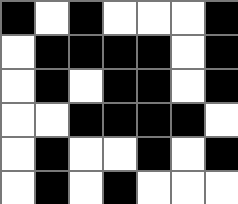[["black", "white", "black", "white", "white", "white", "black"], ["white", "black", "black", "black", "black", "white", "black"], ["white", "black", "white", "black", "black", "white", "black"], ["white", "white", "black", "black", "black", "black", "white"], ["white", "black", "white", "white", "black", "white", "black"], ["white", "black", "white", "black", "white", "white", "white"]]